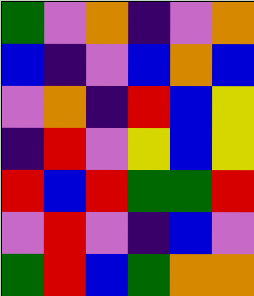[["green", "violet", "orange", "indigo", "violet", "orange"], ["blue", "indigo", "violet", "blue", "orange", "blue"], ["violet", "orange", "indigo", "red", "blue", "yellow"], ["indigo", "red", "violet", "yellow", "blue", "yellow"], ["red", "blue", "red", "green", "green", "red"], ["violet", "red", "violet", "indigo", "blue", "violet"], ["green", "red", "blue", "green", "orange", "orange"]]